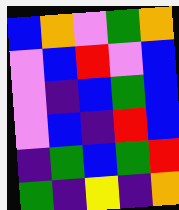[["blue", "orange", "violet", "green", "orange"], ["violet", "blue", "red", "violet", "blue"], ["violet", "indigo", "blue", "green", "blue"], ["violet", "blue", "indigo", "red", "blue"], ["indigo", "green", "blue", "green", "red"], ["green", "indigo", "yellow", "indigo", "orange"]]